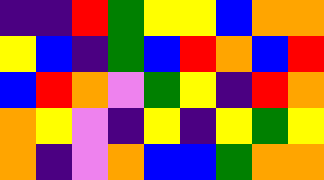[["indigo", "indigo", "red", "green", "yellow", "yellow", "blue", "orange", "orange"], ["yellow", "blue", "indigo", "green", "blue", "red", "orange", "blue", "red"], ["blue", "red", "orange", "violet", "green", "yellow", "indigo", "red", "orange"], ["orange", "yellow", "violet", "indigo", "yellow", "indigo", "yellow", "green", "yellow"], ["orange", "indigo", "violet", "orange", "blue", "blue", "green", "orange", "orange"]]